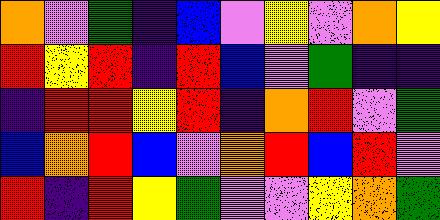[["orange", "violet", "green", "indigo", "blue", "violet", "yellow", "violet", "orange", "yellow"], ["red", "yellow", "red", "indigo", "red", "blue", "violet", "green", "indigo", "indigo"], ["indigo", "red", "red", "yellow", "red", "indigo", "orange", "red", "violet", "green"], ["blue", "orange", "red", "blue", "violet", "orange", "red", "blue", "red", "violet"], ["red", "indigo", "red", "yellow", "green", "violet", "violet", "yellow", "orange", "green"]]